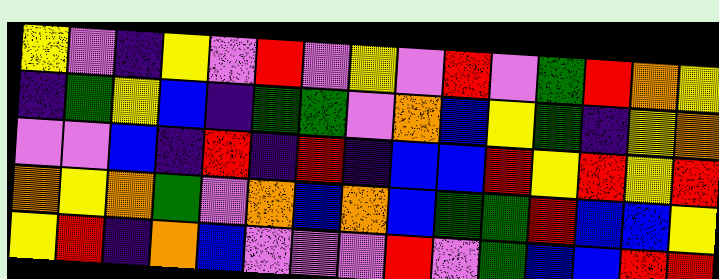[["yellow", "violet", "indigo", "yellow", "violet", "red", "violet", "yellow", "violet", "red", "violet", "green", "red", "orange", "yellow"], ["indigo", "green", "yellow", "blue", "indigo", "green", "green", "violet", "orange", "blue", "yellow", "green", "indigo", "yellow", "orange"], ["violet", "violet", "blue", "indigo", "red", "indigo", "red", "indigo", "blue", "blue", "red", "yellow", "red", "yellow", "red"], ["orange", "yellow", "orange", "green", "violet", "orange", "blue", "orange", "blue", "green", "green", "red", "blue", "blue", "yellow"], ["yellow", "red", "indigo", "orange", "blue", "violet", "violet", "violet", "red", "violet", "green", "blue", "blue", "red", "red"]]